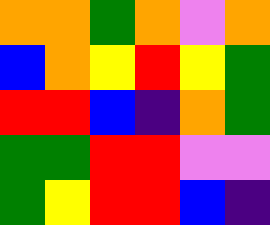[["orange", "orange", "green", "orange", "violet", "orange"], ["blue", "orange", "yellow", "red", "yellow", "green"], ["red", "red", "blue", "indigo", "orange", "green"], ["green", "green", "red", "red", "violet", "violet"], ["green", "yellow", "red", "red", "blue", "indigo"]]